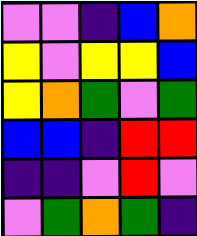[["violet", "violet", "indigo", "blue", "orange"], ["yellow", "violet", "yellow", "yellow", "blue"], ["yellow", "orange", "green", "violet", "green"], ["blue", "blue", "indigo", "red", "red"], ["indigo", "indigo", "violet", "red", "violet"], ["violet", "green", "orange", "green", "indigo"]]